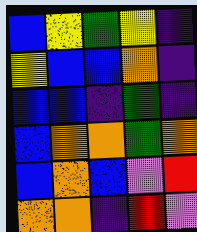[["blue", "yellow", "green", "yellow", "indigo"], ["yellow", "blue", "blue", "orange", "indigo"], ["blue", "blue", "indigo", "green", "indigo"], ["blue", "orange", "orange", "green", "orange"], ["blue", "orange", "blue", "violet", "red"], ["orange", "orange", "indigo", "red", "violet"]]